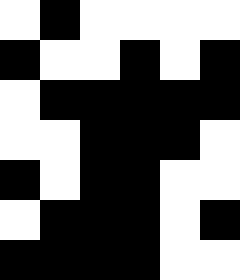[["white", "black", "white", "white", "white", "white"], ["black", "white", "white", "black", "white", "black"], ["white", "black", "black", "black", "black", "black"], ["white", "white", "black", "black", "black", "white"], ["black", "white", "black", "black", "white", "white"], ["white", "black", "black", "black", "white", "black"], ["black", "black", "black", "black", "white", "white"]]